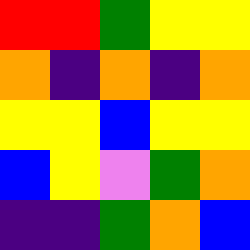[["red", "red", "green", "yellow", "yellow"], ["orange", "indigo", "orange", "indigo", "orange"], ["yellow", "yellow", "blue", "yellow", "yellow"], ["blue", "yellow", "violet", "green", "orange"], ["indigo", "indigo", "green", "orange", "blue"]]